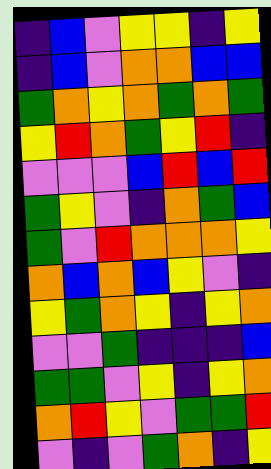[["indigo", "blue", "violet", "yellow", "yellow", "indigo", "yellow"], ["indigo", "blue", "violet", "orange", "orange", "blue", "blue"], ["green", "orange", "yellow", "orange", "green", "orange", "green"], ["yellow", "red", "orange", "green", "yellow", "red", "indigo"], ["violet", "violet", "violet", "blue", "red", "blue", "red"], ["green", "yellow", "violet", "indigo", "orange", "green", "blue"], ["green", "violet", "red", "orange", "orange", "orange", "yellow"], ["orange", "blue", "orange", "blue", "yellow", "violet", "indigo"], ["yellow", "green", "orange", "yellow", "indigo", "yellow", "orange"], ["violet", "violet", "green", "indigo", "indigo", "indigo", "blue"], ["green", "green", "violet", "yellow", "indigo", "yellow", "orange"], ["orange", "red", "yellow", "violet", "green", "green", "red"], ["violet", "indigo", "violet", "green", "orange", "indigo", "yellow"]]